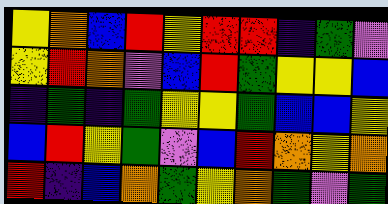[["yellow", "orange", "blue", "red", "yellow", "red", "red", "indigo", "green", "violet"], ["yellow", "red", "orange", "violet", "blue", "red", "green", "yellow", "yellow", "blue"], ["indigo", "green", "indigo", "green", "yellow", "yellow", "green", "blue", "blue", "yellow"], ["blue", "red", "yellow", "green", "violet", "blue", "red", "orange", "yellow", "orange"], ["red", "indigo", "blue", "orange", "green", "yellow", "orange", "green", "violet", "green"]]